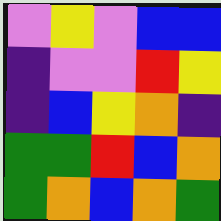[["violet", "yellow", "violet", "blue", "blue"], ["indigo", "violet", "violet", "red", "yellow"], ["indigo", "blue", "yellow", "orange", "indigo"], ["green", "green", "red", "blue", "orange"], ["green", "orange", "blue", "orange", "green"]]